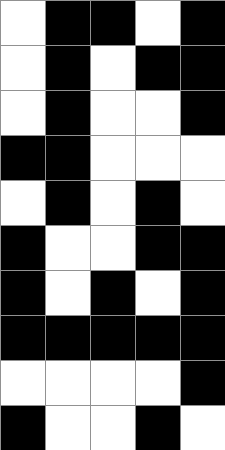[["white", "black", "black", "white", "black"], ["white", "black", "white", "black", "black"], ["white", "black", "white", "white", "black"], ["black", "black", "white", "white", "white"], ["white", "black", "white", "black", "white"], ["black", "white", "white", "black", "black"], ["black", "white", "black", "white", "black"], ["black", "black", "black", "black", "black"], ["white", "white", "white", "white", "black"], ["black", "white", "white", "black", "white"]]